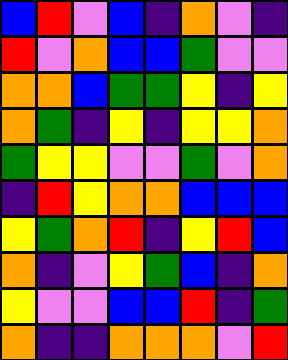[["blue", "red", "violet", "blue", "indigo", "orange", "violet", "indigo"], ["red", "violet", "orange", "blue", "blue", "green", "violet", "violet"], ["orange", "orange", "blue", "green", "green", "yellow", "indigo", "yellow"], ["orange", "green", "indigo", "yellow", "indigo", "yellow", "yellow", "orange"], ["green", "yellow", "yellow", "violet", "violet", "green", "violet", "orange"], ["indigo", "red", "yellow", "orange", "orange", "blue", "blue", "blue"], ["yellow", "green", "orange", "red", "indigo", "yellow", "red", "blue"], ["orange", "indigo", "violet", "yellow", "green", "blue", "indigo", "orange"], ["yellow", "violet", "violet", "blue", "blue", "red", "indigo", "green"], ["orange", "indigo", "indigo", "orange", "orange", "orange", "violet", "red"]]